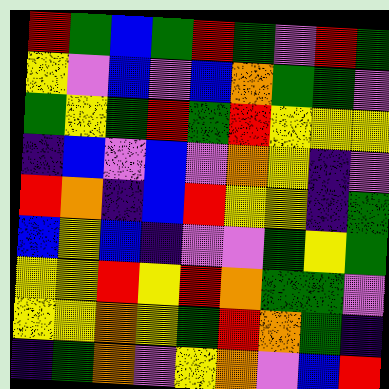[["red", "green", "blue", "green", "red", "green", "violet", "red", "green"], ["yellow", "violet", "blue", "violet", "blue", "orange", "green", "green", "violet"], ["green", "yellow", "green", "red", "green", "red", "yellow", "yellow", "yellow"], ["indigo", "blue", "violet", "blue", "violet", "orange", "yellow", "indigo", "violet"], ["red", "orange", "indigo", "blue", "red", "yellow", "yellow", "indigo", "green"], ["blue", "yellow", "blue", "indigo", "violet", "violet", "green", "yellow", "green"], ["yellow", "yellow", "red", "yellow", "red", "orange", "green", "green", "violet"], ["yellow", "yellow", "orange", "yellow", "green", "red", "orange", "green", "indigo"], ["indigo", "green", "orange", "violet", "yellow", "orange", "violet", "blue", "red"]]